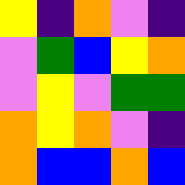[["yellow", "indigo", "orange", "violet", "indigo"], ["violet", "green", "blue", "yellow", "orange"], ["violet", "yellow", "violet", "green", "green"], ["orange", "yellow", "orange", "violet", "indigo"], ["orange", "blue", "blue", "orange", "blue"]]